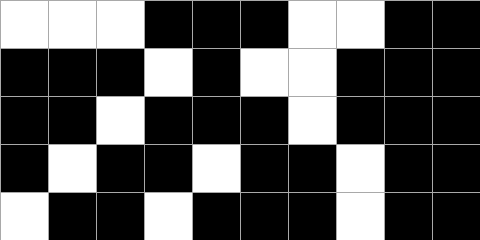[["white", "white", "white", "black", "black", "black", "white", "white", "black", "black"], ["black", "black", "black", "white", "black", "white", "white", "black", "black", "black"], ["black", "black", "white", "black", "black", "black", "white", "black", "black", "black"], ["black", "white", "black", "black", "white", "black", "black", "white", "black", "black"], ["white", "black", "black", "white", "black", "black", "black", "white", "black", "black"]]